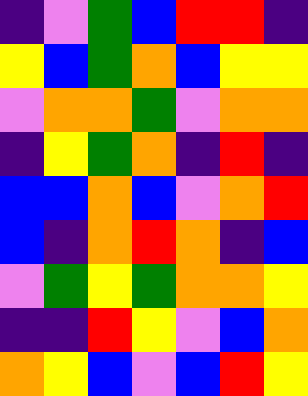[["indigo", "violet", "green", "blue", "red", "red", "indigo"], ["yellow", "blue", "green", "orange", "blue", "yellow", "yellow"], ["violet", "orange", "orange", "green", "violet", "orange", "orange"], ["indigo", "yellow", "green", "orange", "indigo", "red", "indigo"], ["blue", "blue", "orange", "blue", "violet", "orange", "red"], ["blue", "indigo", "orange", "red", "orange", "indigo", "blue"], ["violet", "green", "yellow", "green", "orange", "orange", "yellow"], ["indigo", "indigo", "red", "yellow", "violet", "blue", "orange"], ["orange", "yellow", "blue", "violet", "blue", "red", "yellow"]]